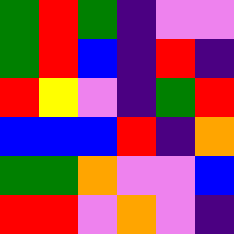[["green", "red", "green", "indigo", "violet", "violet"], ["green", "red", "blue", "indigo", "red", "indigo"], ["red", "yellow", "violet", "indigo", "green", "red"], ["blue", "blue", "blue", "red", "indigo", "orange"], ["green", "green", "orange", "violet", "violet", "blue"], ["red", "red", "violet", "orange", "violet", "indigo"]]